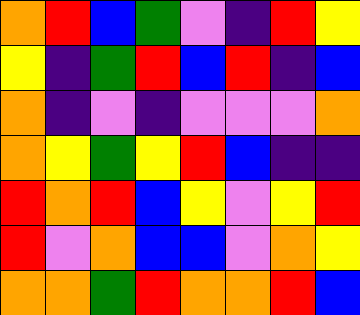[["orange", "red", "blue", "green", "violet", "indigo", "red", "yellow"], ["yellow", "indigo", "green", "red", "blue", "red", "indigo", "blue"], ["orange", "indigo", "violet", "indigo", "violet", "violet", "violet", "orange"], ["orange", "yellow", "green", "yellow", "red", "blue", "indigo", "indigo"], ["red", "orange", "red", "blue", "yellow", "violet", "yellow", "red"], ["red", "violet", "orange", "blue", "blue", "violet", "orange", "yellow"], ["orange", "orange", "green", "red", "orange", "orange", "red", "blue"]]